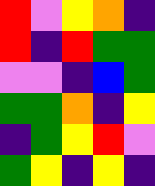[["red", "violet", "yellow", "orange", "indigo"], ["red", "indigo", "red", "green", "green"], ["violet", "violet", "indigo", "blue", "green"], ["green", "green", "orange", "indigo", "yellow"], ["indigo", "green", "yellow", "red", "violet"], ["green", "yellow", "indigo", "yellow", "indigo"]]